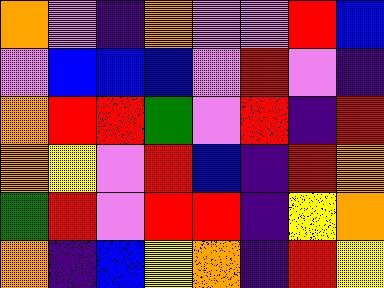[["orange", "violet", "indigo", "orange", "violet", "violet", "red", "blue"], ["violet", "blue", "blue", "blue", "violet", "red", "violet", "indigo"], ["orange", "red", "red", "green", "violet", "red", "indigo", "red"], ["orange", "yellow", "violet", "red", "blue", "indigo", "red", "orange"], ["green", "red", "violet", "red", "red", "indigo", "yellow", "orange"], ["orange", "indigo", "blue", "yellow", "orange", "indigo", "red", "yellow"]]